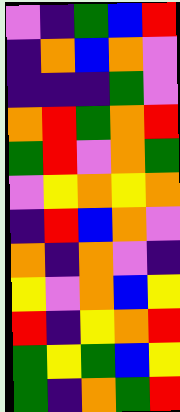[["violet", "indigo", "green", "blue", "red"], ["indigo", "orange", "blue", "orange", "violet"], ["indigo", "indigo", "indigo", "green", "violet"], ["orange", "red", "green", "orange", "red"], ["green", "red", "violet", "orange", "green"], ["violet", "yellow", "orange", "yellow", "orange"], ["indigo", "red", "blue", "orange", "violet"], ["orange", "indigo", "orange", "violet", "indigo"], ["yellow", "violet", "orange", "blue", "yellow"], ["red", "indigo", "yellow", "orange", "red"], ["green", "yellow", "green", "blue", "yellow"], ["green", "indigo", "orange", "green", "red"]]